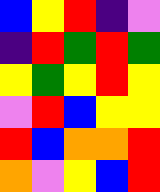[["blue", "yellow", "red", "indigo", "violet"], ["indigo", "red", "green", "red", "green"], ["yellow", "green", "yellow", "red", "yellow"], ["violet", "red", "blue", "yellow", "yellow"], ["red", "blue", "orange", "orange", "red"], ["orange", "violet", "yellow", "blue", "red"]]